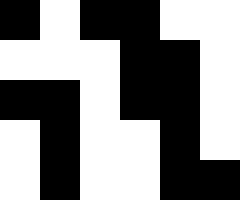[["black", "white", "black", "black", "white", "white"], ["white", "white", "white", "black", "black", "white"], ["black", "black", "white", "black", "black", "white"], ["white", "black", "white", "white", "black", "white"], ["white", "black", "white", "white", "black", "black"]]